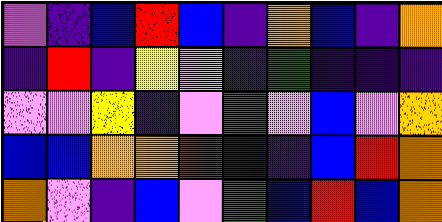[["violet", "indigo", "blue", "red", "blue", "indigo", "orange", "blue", "indigo", "orange"], ["indigo", "red", "indigo", "yellow", "violet", "indigo", "green", "indigo", "indigo", "indigo"], ["violet", "violet", "yellow", "indigo", "violet", "green", "violet", "blue", "violet", "orange"], ["blue", "blue", "orange", "orange", "red", "indigo", "indigo", "blue", "red", "orange"], ["orange", "violet", "indigo", "blue", "violet", "green", "blue", "red", "blue", "orange"]]